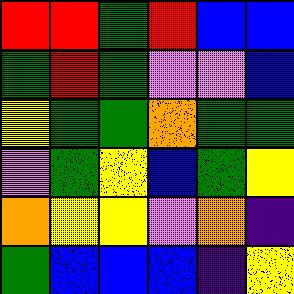[["red", "red", "green", "red", "blue", "blue"], ["green", "red", "green", "violet", "violet", "blue"], ["yellow", "green", "green", "orange", "green", "green"], ["violet", "green", "yellow", "blue", "green", "yellow"], ["orange", "yellow", "yellow", "violet", "orange", "indigo"], ["green", "blue", "blue", "blue", "indigo", "yellow"]]